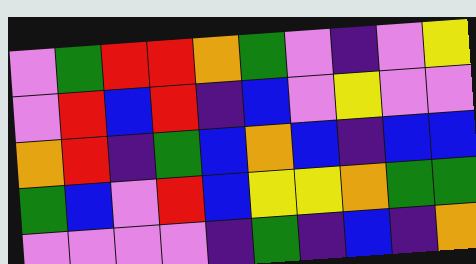[["violet", "green", "red", "red", "orange", "green", "violet", "indigo", "violet", "yellow"], ["violet", "red", "blue", "red", "indigo", "blue", "violet", "yellow", "violet", "violet"], ["orange", "red", "indigo", "green", "blue", "orange", "blue", "indigo", "blue", "blue"], ["green", "blue", "violet", "red", "blue", "yellow", "yellow", "orange", "green", "green"], ["violet", "violet", "violet", "violet", "indigo", "green", "indigo", "blue", "indigo", "orange"]]